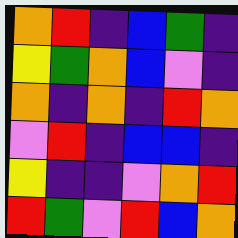[["orange", "red", "indigo", "blue", "green", "indigo"], ["yellow", "green", "orange", "blue", "violet", "indigo"], ["orange", "indigo", "orange", "indigo", "red", "orange"], ["violet", "red", "indigo", "blue", "blue", "indigo"], ["yellow", "indigo", "indigo", "violet", "orange", "red"], ["red", "green", "violet", "red", "blue", "orange"]]